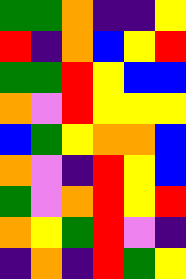[["green", "green", "orange", "indigo", "indigo", "yellow"], ["red", "indigo", "orange", "blue", "yellow", "red"], ["green", "green", "red", "yellow", "blue", "blue"], ["orange", "violet", "red", "yellow", "yellow", "yellow"], ["blue", "green", "yellow", "orange", "orange", "blue"], ["orange", "violet", "indigo", "red", "yellow", "blue"], ["green", "violet", "orange", "red", "yellow", "red"], ["orange", "yellow", "green", "red", "violet", "indigo"], ["indigo", "orange", "indigo", "red", "green", "yellow"]]